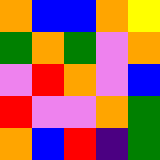[["orange", "blue", "blue", "orange", "yellow"], ["green", "orange", "green", "violet", "orange"], ["violet", "red", "orange", "violet", "blue"], ["red", "violet", "violet", "orange", "green"], ["orange", "blue", "red", "indigo", "green"]]